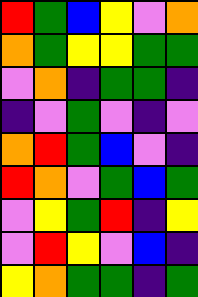[["red", "green", "blue", "yellow", "violet", "orange"], ["orange", "green", "yellow", "yellow", "green", "green"], ["violet", "orange", "indigo", "green", "green", "indigo"], ["indigo", "violet", "green", "violet", "indigo", "violet"], ["orange", "red", "green", "blue", "violet", "indigo"], ["red", "orange", "violet", "green", "blue", "green"], ["violet", "yellow", "green", "red", "indigo", "yellow"], ["violet", "red", "yellow", "violet", "blue", "indigo"], ["yellow", "orange", "green", "green", "indigo", "green"]]